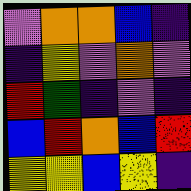[["violet", "orange", "orange", "blue", "indigo"], ["indigo", "yellow", "violet", "orange", "violet"], ["red", "green", "indigo", "violet", "indigo"], ["blue", "red", "orange", "blue", "red"], ["yellow", "yellow", "blue", "yellow", "indigo"]]